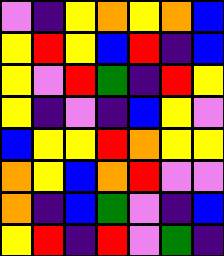[["violet", "indigo", "yellow", "orange", "yellow", "orange", "blue"], ["yellow", "red", "yellow", "blue", "red", "indigo", "blue"], ["yellow", "violet", "red", "green", "indigo", "red", "yellow"], ["yellow", "indigo", "violet", "indigo", "blue", "yellow", "violet"], ["blue", "yellow", "yellow", "red", "orange", "yellow", "yellow"], ["orange", "yellow", "blue", "orange", "red", "violet", "violet"], ["orange", "indigo", "blue", "green", "violet", "indigo", "blue"], ["yellow", "red", "indigo", "red", "violet", "green", "indigo"]]